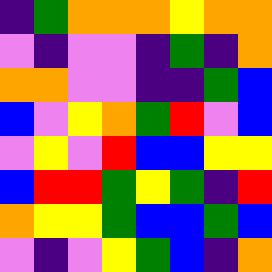[["indigo", "green", "orange", "orange", "orange", "yellow", "orange", "orange"], ["violet", "indigo", "violet", "violet", "indigo", "green", "indigo", "orange"], ["orange", "orange", "violet", "violet", "indigo", "indigo", "green", "blue"], ["blue", "violet", "yellow", "orange", "green", "red", "violet", "blue"], ["violet", "yellow", "violet", "red", "blue", "blue", "yellow", "yellow"], ["blue", "red", "red", "green", "yellow", "green", "indigo", "red"], ["orange", "yellow", "yellow", "green", "blue", "blue", "green", "blue"], ["violet", "indigo", "violet", "yellow", "green", "blue", "indigo", "orange"]]